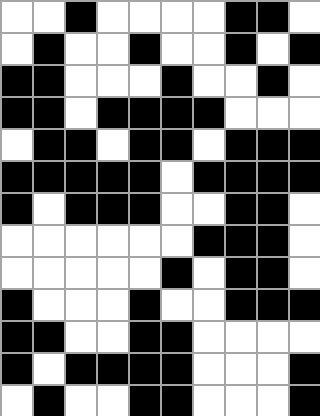[["white", "white", "black", "white", "white", "white", "white", "black", "black", "white"], ["white", "black", "white", "white", "black", "white", "white", "black", "white", "black"], ["black", "black", "white", "white", "white", "black", "white", "white", "black", "white"], ["black", "black", "white", "black", "black", "black", "black", "white", "white", "white"], ["white", "black", "black", "white", "black", "black", "white", "black", "black", "black"], ["black", "black", "black", "black", "black", "white", "black", "black", "black", "black"], ["black", "white", "black", "black", "black", "white", "white", "black", "black", "white"], ["white", "white", "white", "white", "white", "white", "black", "black", "black", "white"], ["white", "white", "white", "white", "white", "black", "white", "black", "black", "white"], ["black", "white", "white", "white", "black", "white", "white", "black", "black", "black"], ["black", "black", "white", "white", "black", "black", "white", "white", "white", "white"], ["black", "white", "black", "black", "black", "black", "white", "white", "white", "black"], ["white", "black", "white", "white", "black", "black", "white", "white", "white", "black"]]